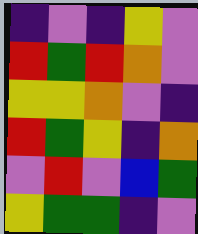[["indigo", "violet", "indigo", "yellow", "violet"], ["red", "green", "red", "orange", "violet"], ["yellow", "yellow", "orange", "violet", "indigo"], ["red", "green", "yellow", "indigo", "orange"], ["violet", "red", "violet", "blue", "green"], ["yellow", "green", "green", "indigo", "violet"]]